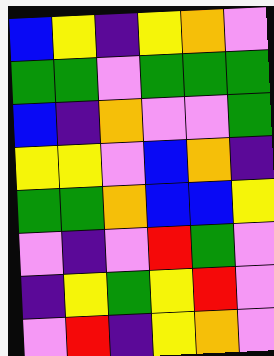[["blue", "yellow", "indigo", "yellow", "orange", "violet"], ["green", "green", "violet", "green", "green", "green"], ["blue", "indigo", "orange", "violet", "violet", "green"], ["yellow", "yellow", "violet", "blue", "orange", "indigo"], ["green", "green", "orange", "blue", "blue", "yellow"], ["violet", "indigo", "violet", "red", "green", "violet"], ["indigo", "yellow", "green", "yellow", "red", "violet"], ["violet", "red", "indigo", "yellow", "orange", "violet"]]